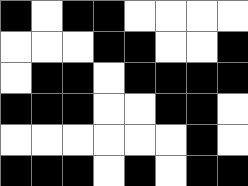[["black", "white", "black", "black", "white", "white", "white", "white"], ["white", "white", "white", "black", "black", "white", "white", "black"], ["white", "black", "black", "white", "black", "black", "black", "black"], ["black", "black", "black", "white", "white", "black", "black", "white"], ["white", "white", "white", "white", "white", "white", "black", "white"], ["black", "black", "black", "white", "black", "white", "black", "black"]]